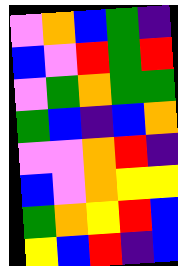[["violet", "orange", "blue", "green", "indigo"], ["blue", "violet", "red", "green", "red"], ["violet", "green", "orange", "green", "green"], ["green", "blue", "indigo", "blue", "orange"], ["violet", "violet", "orange", "red", "indigo"], ["blue", "violet", "orange", "yellow", "yellow"], ["green", "orange", "yellow", "red", "blue"], ["yellow", "blue", "red", "indigo", "blue"]]